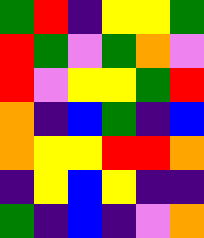[["green", "red", "indigo", "yellow", "yellow", "green"], ["red", "green", "violet", "green", "orange", "violet"], ["red", "violet", "yellow", "yellow", "green", "red"], ["orange", "indigo", "blue", "green", "indigo", "blue"], ["orange", "yellow", "yellow", "red", "red", "orange"], ["indigo", "yellow", "blue", "yellow", "indigo", "indigo"], ["green", "indigo", "blue", "indigo", "violet", "orange"]]